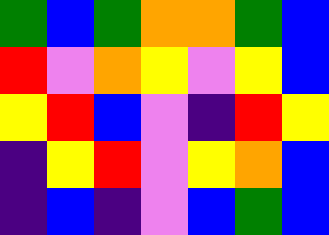[["green", "blue", "green", "orange", "orange", "green", "blue"], ["red", "violet", "orange", "yellow", "violet", "yellow", "blue"], ["yellow", "red", "blue", "violet", "indigo", "red", "yellow"], ["indigo", "yellow", "red", "violet", "yellow", "orange", "blue"], ["indigo", "blue", "indigo", "violet", "blue", "green", "blue"]]